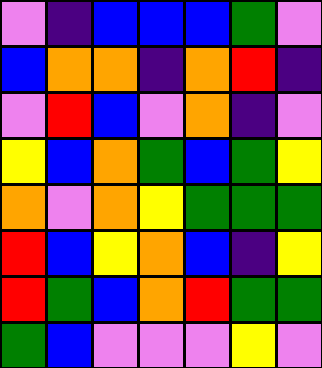[["violet", "indigo", "blue", "blue", "blue", "green", "violet"], ["blue", "orange", "orange", "indigo", "orange", "red", "indigo"], ["violet", "red", "blue", "violet", "orange", "indigo", "violet"], ["yellow", "blue", "orange", "green", "blue", "green", "yellow"], ["orange", "violet", "orange", "yellow", "green", "green", "green"], ["red", "blue", "yellow", "orange", "blue", "indigo", "yellow"], ["red", "green", "blue", "orange", "red", "green", "green"], ["green", "blue", "violet", "violet", "violet", "yellow", "violet"]]